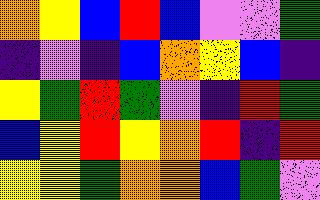[["orange", "yellow", "blue", "red", "blue", "violet", "violet", "green"], ["indigo", "violet", "indigo", "blue", "orange", "yellow", "blue", "indigo"], ["yellow", "green", "red", "green", "violet", "indigo", "red", "green"], ["blue", "yellow", "red", "yellow", "orange", "red", "indigo", "red"], ["yellow", "yellow", "green", "orange", "orange", "blue", "green", "violet"]]